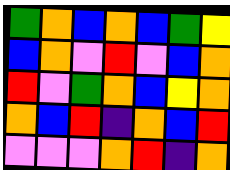[["green", "orange", "blue", "orange", "blue", "green", "yellow"], ["blue", "orange", "violet", "red", "violet", "blue", "orange"], ["red", "violet", "green", "orange", "blue", "yellow", "orange"], ["orange", "blue", "red", "indigo", "orange", "blue", "red"], ["violet", "violet", "violet", "orange", "red", "indigo", "orange"]]